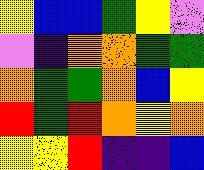[["yellow", "blue", "blue", "green", "yellow", "violet"], ["violet", "indigo", "orange", "orange", "green", "green"], ["orange", "green", "green", "orange", "blue", "yellow"], ["red", "green", "red", "orange", "yellow", "orange"], ["yellow", "yellow", "red", "indigo", "indigo", "blue"]]